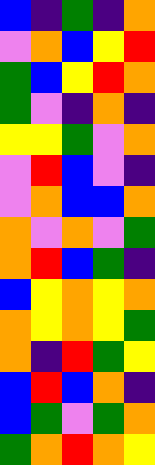[["blue", "indigo", "green", "indigo", "orange"], ["violet", "orange", "blue", "yellow", "red"], ["green", "blue", "yellow", "red", "orange"], ["green", "violet", "indigo", "orange", "indigo"], ["yellow", "yellow", "green", "violet", "orange"], ["violet", "red", "blue", "violet", "indigo"], ["violet", "orange", "blue", "blue", "orange"], ["orange", "violet", "orange", "violet", "green"], ["orange", "red", "blue", "green", "indigo"], ["blue", "yellow", "orange", "yellow", "orange"], ["orange", "yellow", "orange", "yellow", "green"], ["orange", "indigo", "red", "green", "yellow"], ["blue", "red", "blue", "orange", "indigo"], ["blue", "green", "violet", "green", "orange"], ["green", "orange", "red", "orange", "yellow"]]